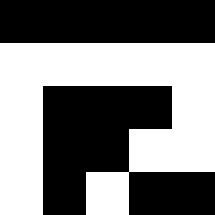[["black", "black", "black", "black", "black"], ["white", "white", "white", "white", "white"], ["white", "black", "black", "black", "white"], ["white", "black", "black", "white", "white"], ["white", "black", "white", "black", "black"]]